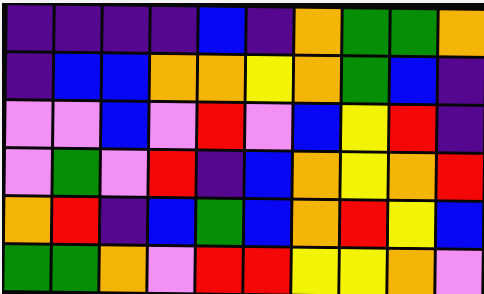[["indigo", "indigo", "indigo", "indigo", "blue", "indigo", "orange", "green", "green", "orange"], ["indigo", "blue", "blue", "orange", "orange", "yellow", "orange", "green", "blue", "indigo"], ["violet", "violet", "blue", "violet", "red", "violet", "blue", "yellow", "red", "indigo"], ["violet", "green", "violet", "red", "indigo", "blue", "orange", "yellow", "orange", "red"], ["orange", "red", "indigo", "blue", "green", "blue", "orange", "red", "yellow", "blue"], ["green", "green", "orange", "violet", "red", "red", "yellow", "yellow", "orange", "violet"]]